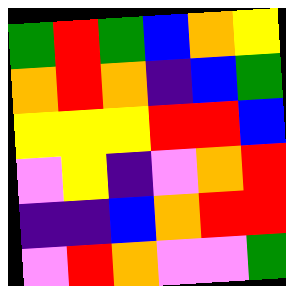[["green", "red", "green", "blue", "orange", "yellow"], ["orange", "red", "orange", "indigo", "blue", "green"], ["yellow", "yellow", "yellow", "red", "red", "blue"], ["violet", "yellow", "indigo", "violet", "orange", "red"], ["indigo", "indigo", "blue", "orange", "red", "red"], ["violet", "red", "orange", "violet", "violet", "green"]]